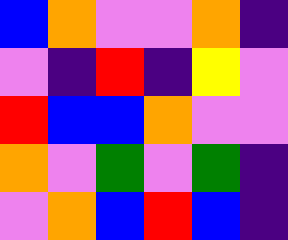[["blue", "orange", "violet", "violet", "orange", "indigo"], ["violet", "indigo", "red", "indigo", "yellow", "violet"], ["red", "blue", "blue", "orange", "violet", "violet"], ["orange", "violet", "green", "violet", "green", "indigo"], ["violet", "orange", "blue", "red", "blue", "indigo"]]